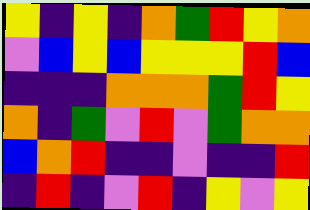[["yellow", "indigo", "yellow", "indigo", "orange", "green", "red", "yellow", "orange"], ["violet", "blue", "yellow", "blue", "yellow", "yellow", "yellow", "red", "blue"], ["indigo", "indigo", "indigo", "orange", "orange", "orange", "green", "red", "yellow"], ["orange", "indigo", "green", "violet", "red", "violet", "green", "orange", "orange"], ["blue", "orange", "red", "indigo", "indigo", "violet", "indigo", "indigo", "red"], ["indigo", "red", "indigo", "violet", "red", "indigo", "yellow", "violet", "yellow"]]